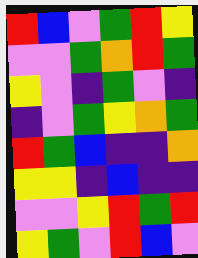[["red", "blue", "violet", "green", "red", "yellow"], ["violet", "violet", "green", "orange", "red", "green"], ["yellow", "violet", "indigo", "green", "violet", "indigo"], ["indigo", "violet", "green", "yellow", "orange", "green"], ["red", "green", "blue", "indigo", "indigo", "orange"], ["yellow", "yellow", "indigo", "blue", "indigo", "indigo"], ["violet", "violet", "yellow", "red", "green", "red"], ["yellow", "green", "violet", "red", "blue", "violet"]]